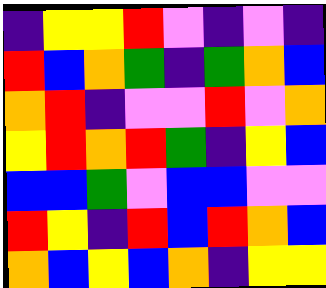[["indigo", "yellow", "yellow", "red", "violet", "indigo", "violet", "indigo"], ["red", "blue", "orange", "green", "indigo", "green", "orange", "blue"], ["orange", "red", "indigo", "violet", "violet", "red", "violet", "orange"], ["yellow", "red", "orange", "red", "green", "indigo", "yellow", "blue"], ["blue", "blue", "green", "violet", "blue", "blue", "violet", "violet"], ["red", "yellow", "indigo", "red", "blue", "red", "orange", "blue"], ["orange", "blue", "yellow", "blue", "orange", "indigo", "yellow", "yellow"]]